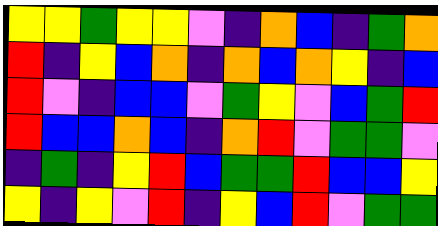[["yellow", "yellow", "green", "yellow", "yellow", "violet", "indigo", "orange", "blue", "indigo", "green", "orange"], ["red", "indigo", "yellow", "blue", "orange", "indigo", "orange", "blue", "orange", "yellow", "indigo", "blue"], ["red", "violet", "indigo", "blue", "blue", "violet", "green", "yellow", "violet", "blue", "green", "red"], ["red", "blue", "blue", "orange", "blue", "indigo", "orange", "red", "violet", "green", "green", "violet"], ["indigo", "green", "indigo", "yellow", "red", "blue", "green", "green", "red", "blue", "blue", "yellow"], ["yellow", "indigo", "yellow", "violet", "red", "indigo", "yellow", "blue", "red", "violet", "green", "green"]]